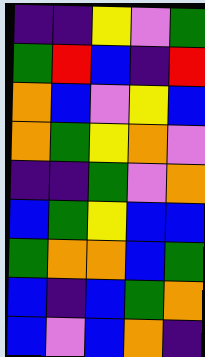[["indigo", "indigo", "yellow", "violet", "green"], ["green", "red", "blue", "indigo", "red"], ["orange", "blue", "violet", "yellow", "blue"], ["orange", "green", "yellow", "orange", "violet"], ["indigo", "indigo", "green", "violet", "orange"], ["blue", "green", "yellow", "blue", "blue"], ["green", "orange", "orange", "blue", "green"], ["blue", "indigo", "blue", "green", "orange"], ["blue", "violet", "blue", "orange", "indigo"]]